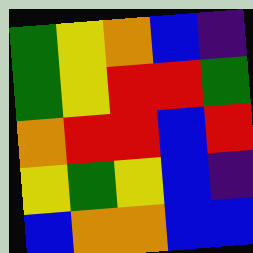[["green", "yellow", "orange", "blue", "indigo"], ["green", "yellow", "red", "red", "green"], ["orange", "red", "red", "blue", "red"], ["yellow", "green", "yellow", "blue", "indigo"], ["blue", "orange", "orange", "blue", "blue"]]